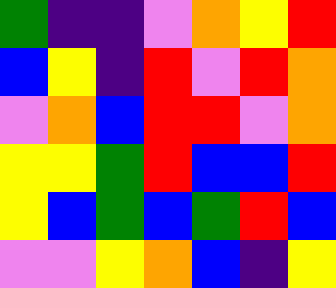[["green", "indigo", "indigo", "violet", "orange", "yellow", "red"], ["blue", "yellow", "indigo", "red", "violet", "red", "orange"], ["violet", "orange", "blue", "red", "red", "violet", "orange"], ["yellow", "yellow", "green", "red", "blue", "blue", "red"], ["yellow", "blue", "green", "blue", "green", "red", "blue"], ["violet", "violet", "yellow", "orange", "blue", "indigo", "yellow"]]